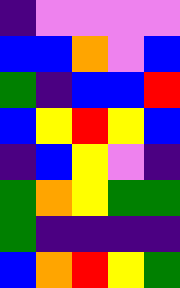[["indigo", "violet", "violet", "violet", "violet"], ["blue", "blue", "orange", "violet", "blue"], ["green", "indigo", "blue", "blue", "red"], ["blue", "yellow", "red", "yellow", "blue"], ["indigo", "blue", "yellow", "violet", "indigo"], ["green", "orange", "yellow", "green", "green"], ["green", "indigo", "indigo", "indigo", "indigo"], ["blue", "orange", "red", "yellow", "green"]]